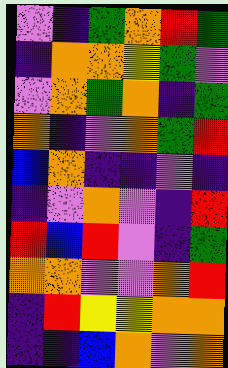[["violet", "indigo", "green", "orange", "red", "green"], ["indigo", "orange", "orange", "yellow", "green", "violet"], ["violet", "orange", "green", "orange", "indigo", "green"], ["orange", "indigo", "violet", "orange", "green", "red"], ["blue", "orange", "indigo", "indigo", "violet", "indigo"], ["indigo", "violet", "orange", "violet", "indigo", "red"], ["red", "blue", "red", "violet", "indigo", "green"], ["orange", "orange", "violet", "violet", "orange", "red"], ["indigo", "red", "yellow", "yellow", "orange", "orange"], ["indigo", "indigo", "blue", "orange", "violet", "orange"]]